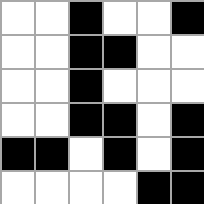[["white", "white", "black", "white", "white", "black"], ["white", "white", "black", "black", "white", "white"], ["white", "white", "black", "white", "white", "white"], ["white", "white", "black", "black", "white", "black"], ["black", "black", "white", "black", "white", "black"], ["white", "white", "white", "white", "black", "black"]]